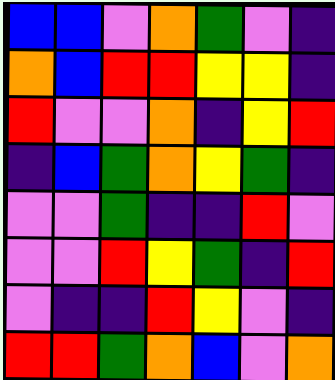[["blue", "blue", "violet", "orange", "green", "violet", "indigo"], ["orange", "blue", "red", "red", "yellow", "yellow", "indigo"], ["red", "violet", "violet", "orange", "indigo", "yellow", "red"], ["indigo", "blue", "green", "orange", "yellow", "green", "indigo"], ["violet", "violet", "green", "indigo", "indigo", "red", "violet"], ["violet", "violet", "red", "yellow", "green", "indigo", "red"], ["violet", "indigo", "indigo", "red", "yellow", "violet", "indigo"], ["red", "red", "green", "orange", "blue", "violet", "orange"]]